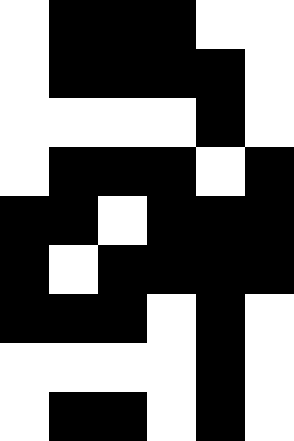[["white", "black", "black", "black", "white", "white"], ["white", "black", "black", "black", "black", "white"], ["white", "white", "white", "white", "black", "white"], ["white", "black", "black", "black", "white", "black"], ["black", "black", "white", "black", "black", "black"], ["black", "white", "black", "black", "black", "black"], ["black", "black", "black", "white", "black", "white"], ["white", "white", "white", "white", "black", "white"], ["white", "black", "black", "white", "black", "white"]]